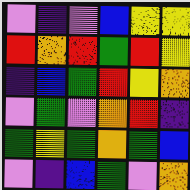[["violet", "indigo", "violet", "blue", "yellow", "yellow"], ["red", "orange", "red", "green", "red", "yellow"], ["indigo", "blue", "green", "red", "yellow", "orange"], ["violet", "green", "violet", "orange", "red", "indigo"], ["green", "yellow", "green", "orange", "green", "blue"], ["violet", "indigo", "blue", "green", "violet", "orange"]]